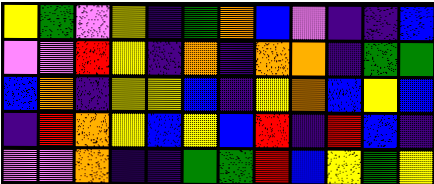[["yellow", "green", "violet", "yellow", "indigo", "green", "orange", "blue", "violet", "indigo", "indigo", "blue"], ["violet", "violet", "red", "yellow", "indigo", "orange", "indigo", "orange", "orange", "indigo", "green", "green"], ["blue", "orange", "indigo", "yellow", "yellow", "blue", "indigo", "yellow", "orange", "blue", "yellow", "blue"], ["indigo", "red", "orange", "yellow", "blue", "yellow", "blue", "red", "indigo", "red", "blue", "indigo"], ["violet", "violet", "orange", "indigo", "indigo", "green", "green", "red", "blue", "yellow", "green", "yellow"]]